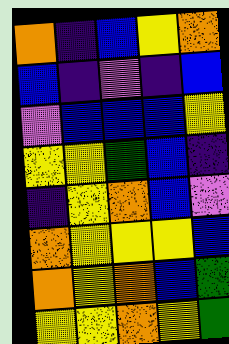[["orange", "indigo", "blue", "yellow", "orange"], ["blue", "indigo", "violet", "indigo", "blue"], ["violet", "blue", "blue", "blue", "yellow"], ["yellow", "yellow", "green", "blue", "indigo"], ["indigo", "yellow", "orange", "blue", "violet"], ["orange", "yellow", "yellow", "yellow", "blue"], ["orange", "yellow", "orange", "blue", "green"], ["yellow", "yellow", "orange", "yellow", "green"]]